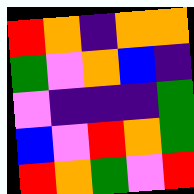[["red", "orange", "indigo", "orange", "orange"], ["green", "violet", "orange", "blue", "indigo"], ["violet", "indigo", "indigo", "indigo", "green"], ["blue", "violet", "red", "orange", "green"], ["red", "orange", "green", "violet", "red"]]